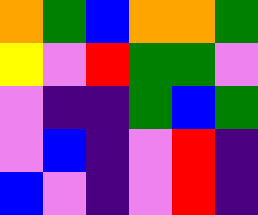[["orange", "green", "blue", "orange", "orange", "green"], ["yellow", "violet", "red", "green", "green", "violet"], ["violet", "indigo", "indigo", "green", "blue", "green"], ["violet", "blue", "indigo", "violet", "red", "indigo"], ["blue", "violet", "indigo", "violet", "red", "indigo"]]